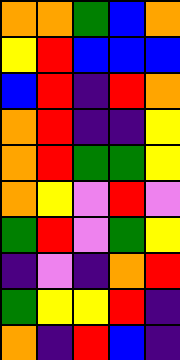[["orange", "orange", "green", "blue", "orange"], ["yellow", "red", "blue", "blue", "blue"], ["blue", "red", "indigo", "red", "orange"], ["orange", "red", "indigo", "indigo", "yellow"], ["orange", "red", "green", "green", "yellow"], ["orange", "yellow", "violet", "red", "violet"], ["green", "red", "violet", "green", "yellow"], ["indigo", "violet", "indigo", "orange", "red"], ["green", "yellow", "yellow", "red", "indigo"], ["orange", "indigo", "red", "blue", "indigo"]]